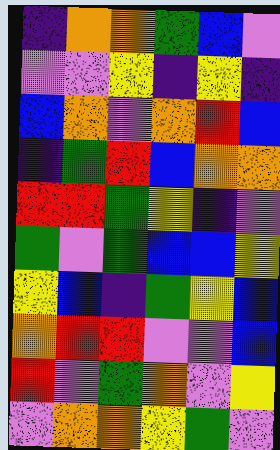[["indigo", "orange", "orange", "green", "blue", "violet"], ["violet", "violet", "yellow", "indigo", "yellow", "indigo"], ["blue", "orange", "violet", "orange", "red", "blue"], ["indigo", "green", "red", "blue", "orange", "orange"], ["red", "red", "green", "yellow", "indigo", "violet"], ["green", "violet", "green", "blue", "blue", "yellow"], ["yellow", "blue", "indigo", "green", "yellow", "blue"], ["orange", "red", "red", "violet", "violet", "blue"], ["red", "violet", "green", "orange", "violet", "yellow"], ["violet", "orange", "orange", "yellow", "green", "violet"]]